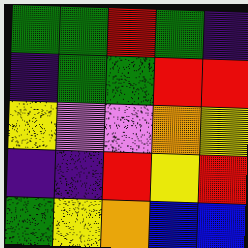[["green", "green", "red", "green", "indigo"], ["indigo", "green", "green", "red", "red"], ["yellow", "violet", "violet", "orange", "yellow"], ["indigo", "indigo", "red", "yellow", "red"], ["green", "yellow", "orange", "blue", "blue"]]